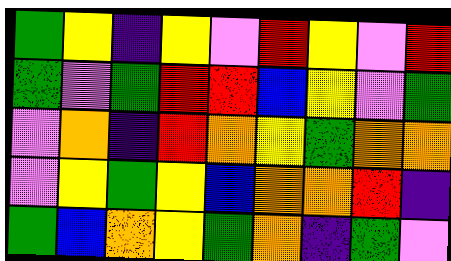[["green", "yellow", "indigo", "yellow", "violet", "red", "yellow", "violet", "red"], ["green", "violet", "green", "red", "red", "blue", "yellow", "violet", "green"], ["violet", "orange", "indigo", "red", "orange", "yellow", "green", "orange", "orange"], ["violet", "yellow", "green", "yellow", "blue", "orange", "orange", "red", "indigo"], ["green", "blue", "orange", "yellow", "green", "orange", "indigo", "green", "violet"]]